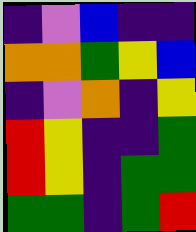[["indigo", "violet", "blue", "indigo", "indigo"], ["orange", "orange", "green", "yellow", "blue"], ["indigo", "violet", "orange", "indigo", "yellow"], ["red", "yellow", "indigo", "indigo", "green"], ["red", "yellow", "indigo", "green", "green"], ["green", "green", "indigo", "green", "red"]]